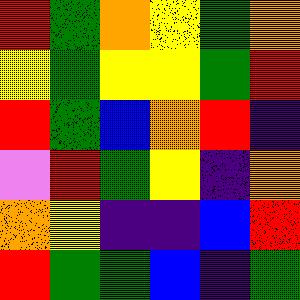[["red", "green", "orange", "yellow", "green", "orange"], ["yellow", "green", "yellow", "yellow", "green", "red"], ["red", "green", "blue", "orange", "red", "indigo"], ["violet", "red", "green", "yellow", "indigo", "orange"], ["orange", "yellow", "indigo", "indigo", "blue", "red"], ["red", "green", "green", "blue", "indigo", "green"]]